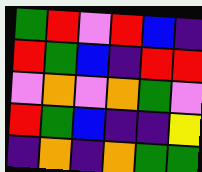[["green", "red", "violet", "red", "blue", "indigo"], ["red", "green", "blue", "indigo", "red", "red"], ["violet", "orange", "violet", "orange", "green", "violet"], ["red", "green", "blue", "indigo", "indigo", "yellow"], ["indigo", "orange", "indigo", "orange", "green", "green"]]